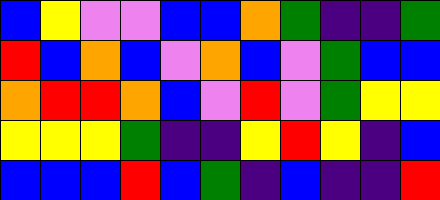[["blue", "yellow", "violet", "violet", "blue", "blue", "orange", "green", "indigo", "indigo", "green"], ["red", "blue", "orange", "blue", "violet", "orange", "blue", "violet", "green", "blue", "blue"], ["orange", "red", "red", "orange", "blue", "violet", "red", "violet", "green", "yellow", "yellow"], ["yellow", "yellow", "yellow", "green", "indigo", "indigo", "yellow", "red", "yellow", "indigo", "blue"], ["blue", "blue", "blue", "red", "blue", "green", "indigo", "blue", "indigo", "indigo", "red"]]